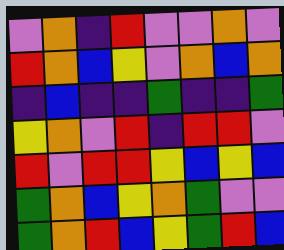[["violet", "orange", "indigo", "red", "violet", "violet", "orange", "violet"], ["red", "orange", "blue", "yellow", "violet", "orange", "blue", "orange"], ["indigo", "blue", "indigo", "indigo", "green", "indigo", "indigo", "green"], ["yellow", "orange", "violet", "red", "indigo", "red", "red", "violet"], ["red", "violet", "red", "red", "yellow", "blue", "yellow", "blue"], ["green", "orange", "blue", "yellow", "orange", "green", "violet", "violet"], ["green", "orange", "red", "blue", "yellow", "green", "red", "blue"]]